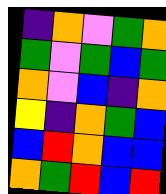[["indigo", "orange", "violet", "green", "orange"], ["green", "violet", "green", "blue", "green"], ["orange", "violet", "blue", "indigo", "orange"], ["yellow", "indigo", "orange", "green", "blue"], ["blue", "red", "orange", "blue", "blue"], ["orange", "green", "red", "blue", "red"]]